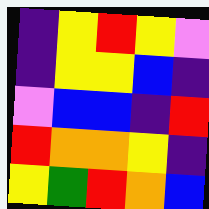[["indigo", "yellow", "red", "yellow", "violet"], ["indigo", "yellow", "yellow", "blue", "indigo"], ["violet", "blue", "blue", "indigo", "red"], ["red", "orange", "orange", "yellow", "indigo"], ["yellow", "green", "red", "orange", "blue"]]